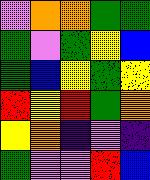[["violet", "orange", "orange", "green", "green"], ["green", "violet", "green", "yellow", "blue"], ["green", "blue", "yellow", "green", "yellow"], ["red", "yellow", "red", "green", "orange"], ["yellow", "orange", "indigo", "violet", "indigo"], ["green", "violet", "violet", "red", "blue"]]